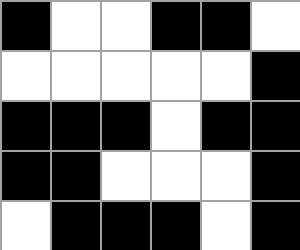[["black", "white", "white", "black", "black", "white"], ["white", "white", "white", "white", "white", "black"], ["black", "black", "black", "white", "black", "black"], ["black", "black", "white", "white", "white", "black"], ["white", "black", "black", "black", "white", "black"]]